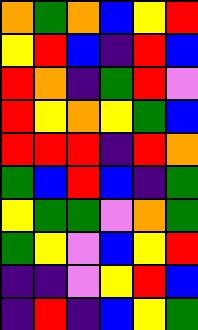[["orange", "green", "orange", "blue", "yellow", "red"], ["yellow", "red", "blue", "indigo", "red", "blue"], ["red", "orange", "indigo", "green", "red", "violet"], ["red", "yellow", "orange", "yellow", "green", "blue"], ["red", "red", "red", "indigo", "red", "orange"], ["green", "blue", "red", "blue", "indigo", "green"], ["yellow", "green", "green", "violet", "orange", "green"], ["green", "yellow", "violet", "blue", "yellow", "red"], ["indigo", "indigo", "violet", "yellow", "red", "blue"], ["indigo", "red", "indigo", "blue", "yellow", "green"]]